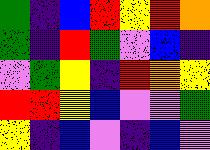[["green", "indigo", "blue", "red", "yellow", "red", "orange"], ["green", "indigo", "red", "green", "violet", "blue", "indigo"], ["violet", "green", "yellow", "indigo", "red", "orange", "yellow"], ["red", "red", "yellow", "blue", "violet", "violet", "green"], ["yellow", "indigo", "blue", "violet", "indigo", "blue", "violet"]]